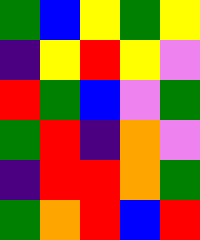[["green", "blue", "yellow", "green", "yellow"], ["indigo", "yellow", "red", "yellow", "violet"], ["red", "green", "blue", "violet", "green"], ["green", "red", "indigo", "orange", "violet"], ["indigo", "red", "red", "orange", "green"], ["green", "orange", "red", "blue", "red"]]